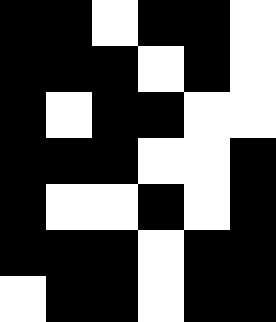[["black", "black", "white", "black", "black", "white"], ["black", "black", "black", "white", "black", "white"], ["black", "white", "black", "black", "white", "white"], ["black", "black", "black", "white", "white", "black"], ["black", "white", "white", "black", "white", "black"], ["black", "black", "black", "white", "black", "black"], ["white", "black", "black", "white", "black", "black"]]